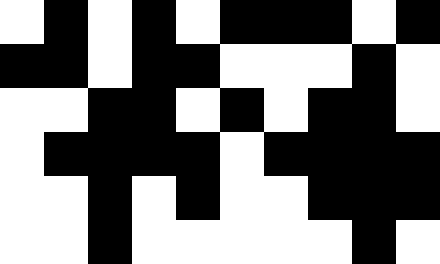[["white", "black", "white", "black", "white", "black", "black", "black", "white", "black"], ["black", "black", "white", "black", "black", "white", "white", "white", "black", "white"], ["white", "white", "black", "black", "white", "black", "white", "black", "black", "white"], ["white", "black", "black", "black", "black", "white", "black", "black", "black", "black"], ["white", "white", "black", "white", "black", "white", "white", "black", "black", "black"], ["white", "white", "black", "white", "white", "white", "white", "white", "black", "white"]]